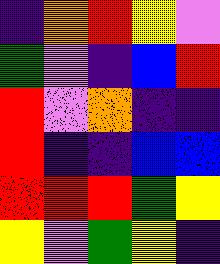[["indigo", "orange", "red", "yellow", "violet"], ["green", "violet", "indigo", "blue", "red"], ["red", "violet", "orange", "indigo", "indigo"], ["red", "indigo", "indigo", "blue", "blue"], ["red", "red", "red", "green", "yellow"], ["yellow", "violet", "green", "yellow", "indigo"]]